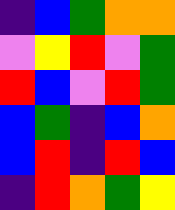[["indigo", "blue", "green", "orange", "orange"], ["violet", "yellow", "red", "violet", "green"], ["red", "blue", "violet", "red", "green"], ["blue", "green", "indigo", "blue", "orange"], ["blue", "red", "indigo", "red", "blue"], ["indigo", "red", "orange", "green", "yellow"]]